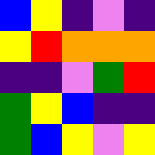[["blue", "yellow", "indigo", "violet", "indigo"], ["yellow", "red", "orange", "orange", "orange"], ["indigo", "indigo", "violet", "green", "red"], ["green", "yellow", "blue", "indigo", "indigo"], ["green", "blue", "yellow", "violet", "yellow"]]